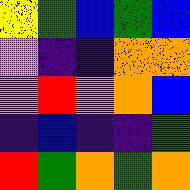[["yellow", "green", "blue", "green", "blue"], ["violet", "indigo", "indigo", "orange", "orange"], ["violet", "red", "violet", "orange", "blue"], ["indigo", "blue", "indigo", "indigo", "green"], ["red", "green", "orange", "green", "orange"]]